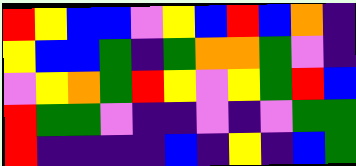[["red", "yellow", "blue", "blue", "violet", "yellow", "blue", "red", "blue", "orange", "indigo"], ["yellow", "blue", "blue", "green", "indigo", "green", "orange", "orange", "green", "violet", "indigo"], ["violet", "yellow", "orange", "green", "red", "yellow", "violet", "yellow", "green", "red", "blue"], ["red", "green", "green", "violet", "indigo", "indigo", "violet", "indigo", "violet", "green", "green"], ["red", "indigo", "indigo", "indigo", "indigo", "blue", "indigo", "yellow", "indigo", "blue", "green"]]